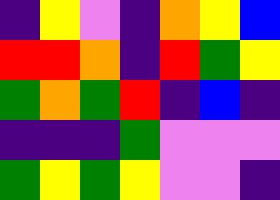[["indigo", "yellow", "violet", "indigo", "orange", "yellow", "blue"], ["red", "red", "orange", "indigo", "red", "green", "yellow"], ["green", "orange", "green", "red", "indigo", "blue", "indigo"], ["indigo", "indigo", "indigo", "green", "violet", "violet", "violet"], ["green", "yellow", "green", "yellow", "violet", "violet", "indigo"]]